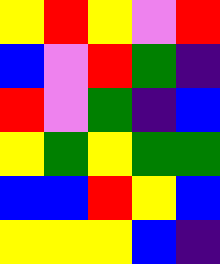[["yellow", "red", "yellow", "violet", "red"], ["blue", "violet", "red", "green", "indigo"], ["red", "violet", "green", "indigo", "blue"], ["yellow", "green", "yellow", "green", "green"], ["blue", "blue", "red", "yellow", "blue"], ["yellow", "yellow", "yellow", "blue", "indigo"]]